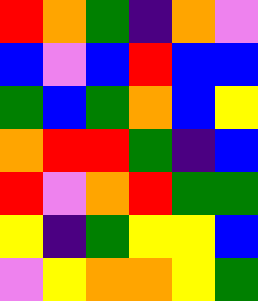[["red", "orange", "green", "indigo", "orange", "violet"], ["blue", "violet", "blue", "red", "blue", "blue"], ["green", "blue", "green", "orange", "blue", "yellow"], ["orange", "red", "red", "green", "indigo", "blue"], ["red", "violet", "orange", "red", "green", "green"], ["yellow", "indigo", "green", "yellow", "yellow", "blue"], ["violet", "yellow", "orange", "orange", "yellow", "green"]]